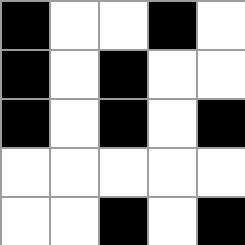[["black", "white", "white", "black", "white"], ["black", "white", "black", "white", "white"], ["black", "white", "black", "white", "black"], ["white", "white", "white", "white", "white"], ["white", "white", "black", "white", "black"]]